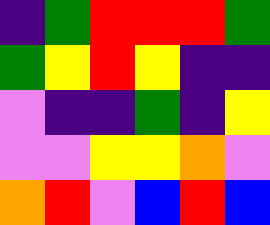[["indigo", "green", "red", "red", "red", "green"], ["green", "yellow", "red", "yellow", "indigo", "indigo"], ["violet", "indigo", "indigo", "green", "indigo", "yellow"], ["violet", "violet", "yellow", "yellow", "orange", "violet"], ["orange", "red", "violet", "blue", "red", "blue"]]